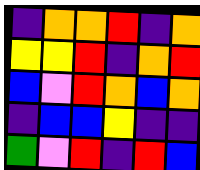[["indigo", "orange", "orange", "red", "indigo", "orange"], ["yellow", "yellow", "red", "indigo", "orange", "red"], ["blue", "violet", "red", "orange", "blue", "orange"], ["indigo", "blue", "blue", "yellow", "indigo", "indigo"], ["green", "violet", "red", "indigo", "red", "blue"]]